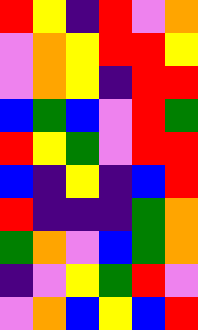[["red", "yellow", "indigo", "red", "violet", "orange"], ["violet", "orange", "yellow", "red", "red", "yellow"], ["violet", "orange", "yellow", "indigo", "red", "red"], ["blue", "green", "blue", "violet", "red", "green"], ["red", "yellow", "green", "violet", "red", "red"], ["blue", "indigo", "yellow", "indigo", "blue", "red"], ["red", "indigo", "indigo", "indigo", "green", "orange"], ["green", "orange", "violet", "blue", "green", "orange"], ["indigo", "violet", "yellow", "green", "red", "violet"], ["violet", "orange", "blue", "yellow", "blue", "red"]]